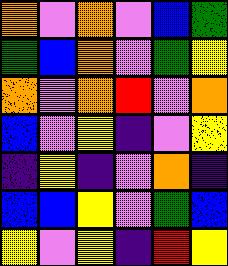[["orange", "violet", "orange", "violet", "blue", "green"], ["green", "blue", "orange", "violet", "green", "yellow"], ["orange", "violet", "orange", "red", "violet", "orange"], ["blue", "violet", "yellow", "indigo", "violet", "yellow"], ["indigo", "yellow", "indigo", "violet", "orange", "indigo"], ["blue", "blue", "yellow", "violet", "green", "blue"], ["yellow", "violet", "yellow", "indigo", "red", "yellow"]]